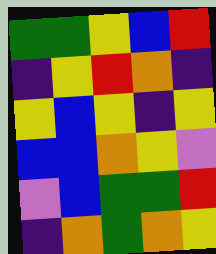[["green", "green", "yellow", "blue", "red"], ["indigo", "yellow", "red", "orange", "indigo"], ["yellow", "blue", "yellow", "indigo", "yellow"], ["blue", "blue", "orange", "yellow", "violet"], ["violet", "blue", "green", "green", "red"], ["indigo", "orange", "green", "orange", "yellow"]]